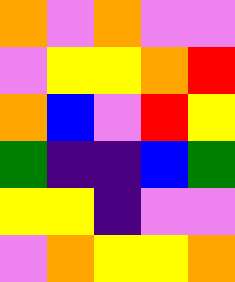[["orange", "violet", "orange", "violet", "violet"], ["violet", "yellow", "yellow", "orange", "red"], ["orange", "blue", "violet", "red", "yellow"], ["green", "indigo", "indigo", "blue", "green"], ["yellow", "yellow", "indigo", "violet", "violet"], ["violet", "orange", "yellow", "yellow", "orange"]]